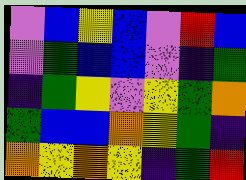[["violet", "blue", "yellow", "blue", "violet", "red", "blue"], ["violet", "green", "blue", "blue", "violet", "indigo", "green"], ["indigo", "green", "yellow", "violet", "yellow", "green", "orange"], ["green", "blue", "blue", "orange", "yellow", "green", "indigo"], ["orange", "yellow", "orange", "yellow", "indigo", "green", "red"]]